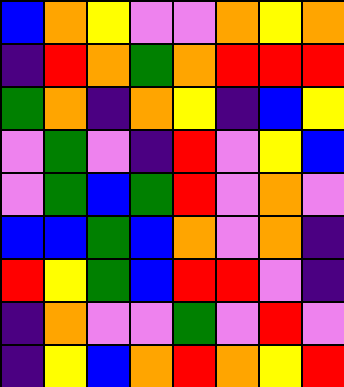[["blue", "orange", "yellow", "violet", "violet", "orange", "yellow", "orange"], ["indigo", "red", "orange", "green", "orange", "red", "red", "red"], ["green", "orange", "indigo", "orange", "yellow", "indigo", "blue", "yellow"], ["violet", "green", "violet", "indigo", "red", "violet", "yellow", "blue"], ["violet", "green", "blue", "green", "red", "violet", "orange", "violet"], ["blue", "blue", "green", "blue", "orange", "violet", "orange", "indigo"], ["red", "yellow", "green", "blue", "red", "red", "violet", "indigo"], ["indigo", "orange", "violet", "violet", "green", "violet", "red", "violet"], ["indigo", "yellow", "blue", "orange", "red", "orange", "yellow", "red"]]